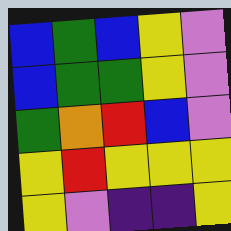[["blue", "green", "blue", "yellow", "violet"], ["blue", "green", "green", "yellow", "violet"], ["green", "orange", "red", "blue", "violet"], ["yellow", "red", "yellow", "yellow", "yellow"], ["yellow", "violet", "indigo", "indigo", "yellow"]]